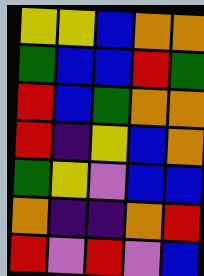[["yellow", "yellow", "blue", "orange", "orange"], ["green", "blue", "blue", "red", "green"], ["red", "blue", "green", "orange", "orange"], ["red", "indigo", "yellow", "blue", "orange"], ["green", "yellow", "violet", "blue", "blue"], ["orange", "indigo", "indigo", "orange", "red"], ["red", "violet", "red", "violet", "blue"]]